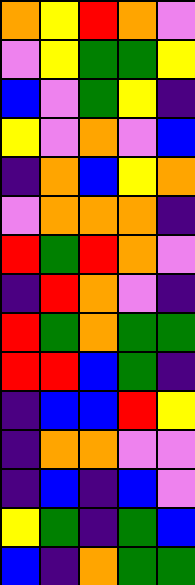[["orange", "yellow", "red", "orange", "violet"], ["violet", "yellow", "green", "green", "yellow"], ["blue", "violet", "green", "yellow", "indigo"], ["yellow", "violet", "orange", "violet", "blue"], ["indigo", "orange", "blue", "yellow", "orange"], ["violet", "orange", "orange", "orange", "indigo"], ["red", "green", "red", "orange", "violet"], ["indigo", "red", "orange", "violet", "indigo"], ["red", "green", "orange", "green", "green"], ["red", "red", "blue", "green", "indigo"], ["indigo", "blue", "blue", "red", "yellow"], ["indigo", "orange", "orange", "violet", "violet"], ["indigo", "blue", "indigo", "blue", "violet"], ["yellow", "green", "indigo", "green", "blue"], ["blue", "indigo", "orange", "green", "green"]]